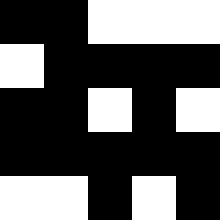[["black", "black", "white", "white", "white"], ["white", "black", "black", "black", "black"], ["black", "black", "white", "black", "white"], ["black", "black", "black", "black", "black"], ["white", "white", "black", "white", "black"]]